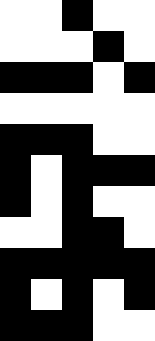[["white", "white", "black", "white", "white"], ["white", "white", "white", "black", "white"], ["black", "black", "black", "white", "black"], ["white", "white", "white", "white", "white"], ["black", "black", "black", "white", "white"], ["black", "white", "black", "black", "black"], ["black", "white", "black", "white", "white"], ["white", "white", "black", "black", "white"], ["black", "black", "black", "black", "black"], ["black", "white", "black", "white", "black"], ["black", "black", "black", "white", "white"]]